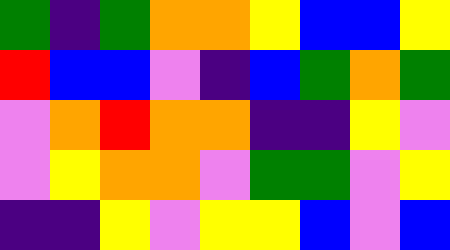[["green", "indigo", "green", "orange", "orange", "yellow", "blue", "blue", "yellow"], ["red", "blue", "blue", "violet", "indigo", "blue", "green", "orange", "green"], ["violet", "orange", "red", "orange", "orange", "indigo", "indigo", "yellow", "violet"], ["violet", "yellow", "orange", "orange", "violet", "green", "green", "violet", "yellow"], ["indigo", "indigo", "yellow", "violet", "yellow", "yellow", "blue", "violet", "blue"]]